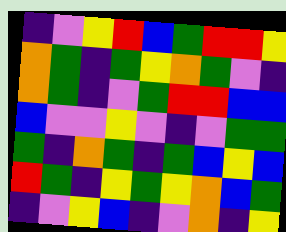[["indigo", "violet", "yellow", "red", "blue", "green", "red", "red", "yellow"], ["orange", "green", "indigo", "green", "yellow", "orange", "green", "violet", "indigo"], ["orange", "green", "indigo", "violet", "green", "red", "red", "blue", "blue"], ["blue", "violet", "violet", "yellow", "violet", "indigo", "violet", "green", "green"], ["green", "indigo", "orange", "green", "indigo", "green", "blue", "yellow", "blue"], ["red", "green", "indigo", "yellow", "green", "yellow", "orange", "blue", "green"], ["indigo", "violet", "yellow", "blue", "indigo", "violet", "orange", "indigo", "yellow"]]